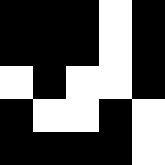[["black", "black", "black", "white", "black"], ["black", "black", "black", "white", "black"], ["white", "black", "white", "white", "black"], ["black", "white", "white", "black", "white"], ["black", "black", "black", "black", "white"]]